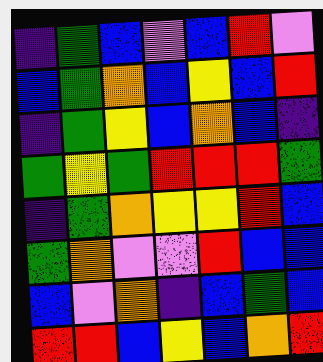[["indigo", "green", "blue", "violet", "blue", "red", "violet"], ["blue", "green", "orange", "blue", "yellow", "blue", "red"], ["indigo", "green", "yellow", "blue", "orange", "blue", "indigo"], ["green", "yellow", "green", "red", "red", "red", "green"], ["indigo", "green", "orange", "yellow", "yellow", "red", "blue"], ["green", "orange", "violet", "violet", "red", "blue", "blue"], ["blue", "violet", "orange", "indigo", "blue", "green", "blue"], ["red", "red", "blue", "yellow", "blue", "orange", "red"]]